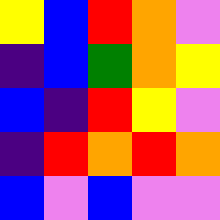[["yellow", "blue", "red", "orange", "violet"], ["indigo", "blue", "green", "orange", "yellow"], ["blue", "indigo", "red", "yellow", "violet"], ["indigo", "red", "orange", "red", "orange"], ["blue", "violet", "blue", "violet", "violet"]]